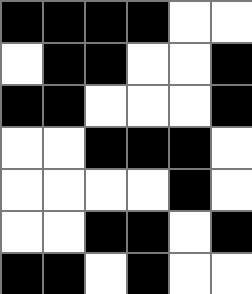[["black", "black", "black", "black", "white", "white"], ["white", "black", "black", "white", "white", "black"], ["black", "black", "white", "white", "white", "black"], ["white", "white", "black", "black", "black", "white"], ["white", "white", "white", "white", "black", "white"], ["white", "white", "black", "black", "white", "black"], ["black", "black", "white", "black", "white", "white"]]